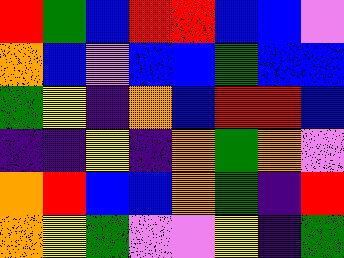[["red", "green", "blue", "red", "red", "blue", "blue", "violet"], ["orange", "blue", "violet", "blue", "blue", "green", "blue", "blue"], ["green", "yellow", "indigo", "orange", "blue", "red", "red", "blue"], ["indigo", "indigo", "yellow", "indigo", "orange", "green", "orange", "violet"], ["orange", "red", "blue", "blue", "orange", "green", "indigo", "red"], ["orange", "yellow", "green", "violet", "violet", "yellow", "indigo", "green"]]